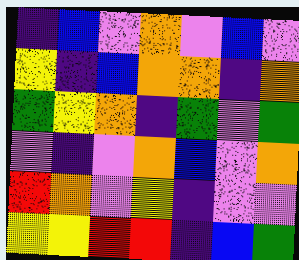[["indigo", "blue", "violet", "orange", "violet", "blue", "violet"], ["yellow", "indigo", "blue", "orange", "orange", "indigo", "orange"], ["green", "yellow", "orange", "indigo", "green", "violet", "green"], ["violet", "indigo", "violet", "orange", "blue", "violet", "orange"], ["red", "orange", "violet", "yellow", "indigo", "violet", "violet"], ["yellow", "yellow", "red", "red", "indigo", "blue", "green"]]